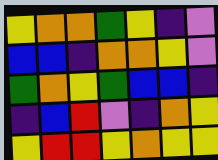[["yellow", "orange", "orange", "green", "yellow", "indigo", "violet"], ["blue", "blue", "indigo", "orange", "orange", "yellow", "violet"], ["green", "orange", "yellow", "green", "blue", "blue", "indigo"], ["indigo", "blue", "red", "violet", "indigo", "orange", "yellow"], ["yellow", "red", "red", "yellow", "orange", "yellow", "yellow"]]